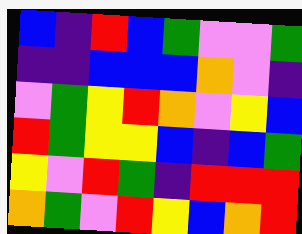[["blue", "indigo", "red", "blue", "green", "violet", "violet", "green"], ["indigo", "indigo", "blue", "blue", "blue", "orange", "violet", "indigo"], ["violet", "green", "yellow", "red", "orange", "violet", "yellow", "blue"], ["red", "green", "yellow", "yellow", "blue", "indigo", "blue", "green"], ["yellow", "violet", "red", "green", "indigo", "red", "red", "red"], ["orange", "green", "violet", "red", "yellow", "blue", "orange", "red"]]